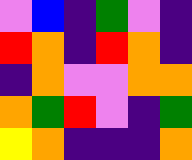[["violet", "blue", "indigo", "green", "violet", "indigo"], ["red", "orange", "indigo", "red", "orange", "indigo"], ["indigo", "orange", "violet", "violet", "orange", "orange"], ["orange", "green", "red", "violet", "indigo", "green"], ["yellow", "orange", "indigo", "indigo", "indigo", "orange"]]